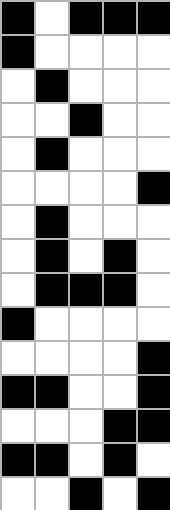[["black", "white", "black", "black", "black"], ["black", "white", "white", "white", "white"], ["white", "black", "white", "white", "white"], ["white", "white", "black", "white", "white"], ["white", "black", "white", "white", "white"], ["white", "white", "white", "white", "black"], ["white", "black", "white", "white", "white"], ["white", "black", "white", "black", "white"], ["white", "black", "black", "black", "white"], ["black", "white", "white", "white", "white"], ["white", "white", "white", "white", "black"], ["black", "black", "white", "white", "black"], ["white", "white", "white", "black", "black"], ["black", "black", "white", "black", "white"], ["white", "white", "black", "white", "black"]]